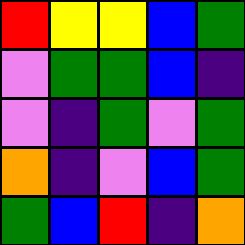[["red", "yellow", "yellow", "blue", "green"], ["violet", "green", "green", "blue", "indigo"], ["violet", "indigo", "green", "violet", "green"], ["orange", "indigo", "violet", "blue", "green"], ["green", "blue", "red", "indigo", "orange"]]